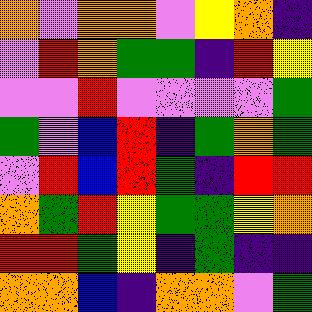[["orange", "violet", "orange", "orange", "violet", "yellow", "orange", "indigo"], ["violet", "red", "orange", "green", "green", "indigo", "red", "yellow"], ["violet", "violet", "red", "violet", "violet", "violet", "violet", "green"], ["green", "violet", "blue", "red", "indigo", "green", "orange", "green"], ["violet", "red", "blue", "red", "green", "indigo", "red", "red"], ["orange", "green", "red", "yellow", "green", "green", "yellow", "orange"], ["red", "red", "green", "yellow", "indigo", "green", "indigo", "indigo"], ["orange", "orange", "blue", "indigo", "orange", "orange", "violet", "green"]]